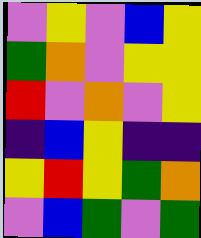[["violet", "yellow", "violet", "blue", "yellow"], ["green", "orange", "violet", "yellow", "yellow"], ["red", "violet", "orange", "violet", "yellow"], ["indigo", "blue", "yellow", "indigo", "indigo"], ["yellow", "red", "yellow", "green", "orange"], ["violet", "blue", "green", "violet", "green"]]